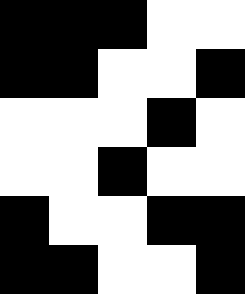[["black", "black", "black", "white", "white"], ["black", "black", "white", "white", "black"], ["white", "white", "white", "black", "white"], ["white", "white", "black", "white", "white"], ["black", "white", "white", "black", "black"], ["black", "black", "white", "white", "black"]]